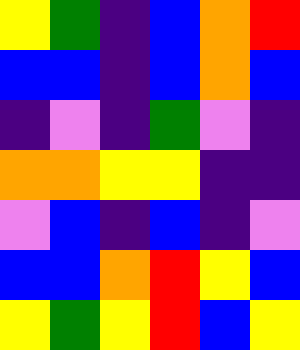[["yellow", "green", "indigo", "blue", "orange", "red"], ["blue", "blue", "indigo", "blue", "orange", "blue"], ["indigo", "violet", "indigo", "green", "violet", "indigo"], ["orange", "orange", "yellow", "yellow", "indigo", "indigo"], ["violet", "blue", "indigo", "blue", "indigo", "violet"], ["blue", "blue", "orange", "red", "yellow", "blue"], ["yellow", "green", "yellow", "red", "blue", "yellow"]]